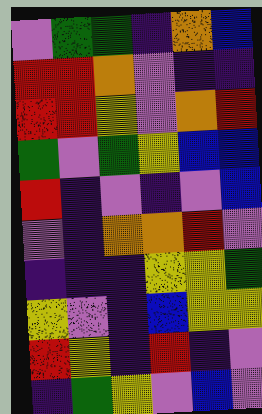[["violet", "green", "green", "indigo", "orange", "blue"], ["red", "red", "orange", "violet", "indigo", "indigo"], ["red", "red", "yellow", "violet", "orange", "red"], ["green", "violet", "green", "yellow", "blue", "blue"], ["red", "indigo", "violet", "indigo", "violet", "blue"], ["violet", "indigo", "orange", "orange", "red", "violet"], ["indigo", "indigo", "indigo", "yellow", "yellow", "green"], ["yellow", "violet", "indigo", "blue", "yellow", "yellow"], ["red", "yellow", "indigo", "red", "indigo", "violet"], ["indigo", "green", "yellow", "violet", "blue", "violet"]]